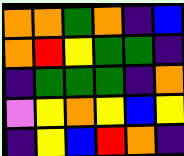[["orange", "orange", "green", "orange", "indigo", "blue"], ["orange", "red", "yellow", "green", "green", "indigo"], ["indigo", "green", "green", "green", "indigo", "orange"], ["violet", "yellow", "orange", "yellow", "blue", "yellow"], ["indigo", "yellow", "blue", "red", "orange", "indigo"]]